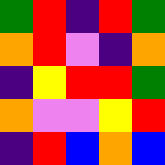[["green", "red", "indigo", "red", "green"], ["orange", "red", "violet", "indigo", "orange"], ["indigo", "yellow", "red", "red", "green"], ["orange", "violet", "violet", "yellow", "red"], ["indigo", "red", "blue", "orange", "blue"]]